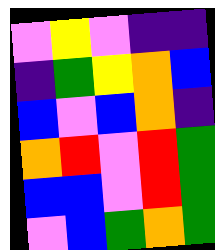[["violet", "yellow", "violet", "indigo", "indigo"], ["indigo", "green", "yellow", "orange", "blue"], ["blue", "violet", "blue", "orange", "indigo"], ["orange", "red", "violet", "red", "green"], ["blue", "blue", "violet", "red", "green"], ["violet", "blue", "green", "orange", "green"]]